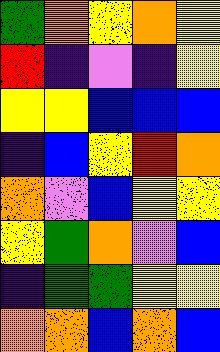[["green", "orange", "yellow", "orange", "yellow"], ["red", "indigo", "violet", "indigo", "yellow"], ["yellow", "yellow", "blue", "blue", "blue"], ["indigo", "blue", "yellow", "red", "orange"], ["orange", "violet", "blue", "yellow", "yellow"], ["yellow", "green", "orange", "violet", "blue"], ["indigo", "green", "green", "yellow", "yellow"], ["orange", "orange", "blue", "orange", "blue"]]